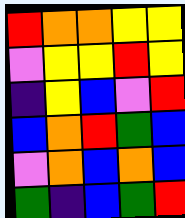[["red", "orange", "orange", "yellow", "yellow"], ["violet", "yellow", "yellow", "red", "yellow"], ["indigo", "yellow", "blue", "violet", "red"], ["blue", "orange", "red", "green", "blue"], ["violet", "orange", "blue", "orange", "blue"], ["green", "indigo", "blue", "green", "red"]]